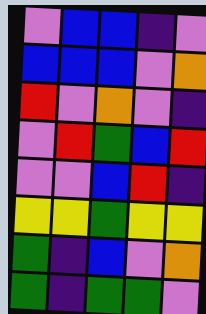[["violet", "blue", "blue", "indigo", "violet"], ["blue", "blue", "blue", "violet", "orange"], ["red", "violet", "orange", "violet", "indigo"], ["violet", "red", "green", "blue", "red"], ["violet", "violet", "blue", "red", "indigo"], ["yellow", "yellow", "green", "yellow", "yellow"], ["green", "indigo", "blue", "violet", "orange"], ["green", "indigo", "green", "green", "violet"]]